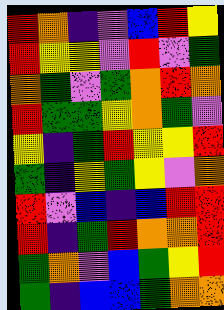[["red", "orange", "indigo", "violet", "blue", "red", "yellow"], ["red", "yellow", "yellow", "violet", "red", "violet", "green"], ["orange", "green", "violet", "green", "orange", "red", "orange"], ["red", "green", "green", "yellow", "orange", "green", "violet"], ["yellow", "indigo", "green", "red", "yellow", "yellow", "red"], ["green", "indigo", "yellow", "green", "yellow", "violet", "orange"], ["red", "violet", "blue", "indigo", "blue", "red", "red"], ["red", "indigo", "green", "red", "orange", "orange", "red"], ["green", "orange", "violet", "blue", "green", "yellow", "red"], ["green", "indigo", "blue", "blue", "green", "orange", "orange"]]